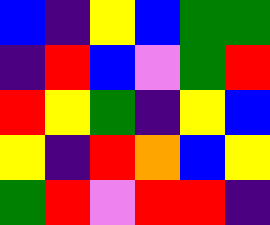[["blue", "indigo", "yellow", "blue", "green", "green"], ["indigo", "red", "blue", "violet", "green", "red"], ["red", "yellow", "green", "indigo", "yellow", "blue"], ["yellow", "indigo", "red", "orange", "blue", "yellow"], ["green", "red", "violet", "red", "red", "indigo"]]